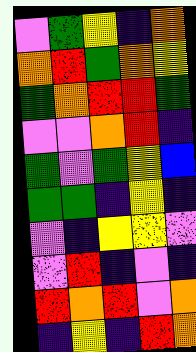[["violet", "green", "yellow", "indigo", "orange"], ["orange", "red", "green", "orange", "yellow"], ["green", "orange", "red", "red", "green"], ["violet", "violet", "orange", "red", "indigo"], ["green", "violet", "green", "yellow", "blue"], ["green", "green", "indigo", "yellow", "indigo"], ["violet", "indigo", "yellow", "yellow", "violet"], ["violet", "red", "indigo", "violet", "indigo"], ["red", "orange", "red", "violet", "orange"], ["indigo", "yellow", "indigo", "red", "orange"]]